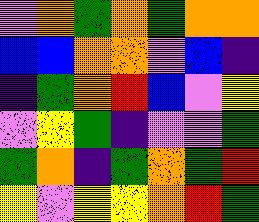[["violet", "orange", "green", "orange", "green", "orange", "orange"], ["blue", "blue", "orange", "orange", "violet", "blue", "indigo"], ["indigo", "green", "orange", "red", "blue", "violet", "yellow"], ["violet", "yellow", "green", "indigo", "violet", "violet", "green"], ["green", "orange", "indigo", "green", "orange", "green", "red"], ["yellow", "violet", "yellow", "yellow", "orange", "red", "green"]]